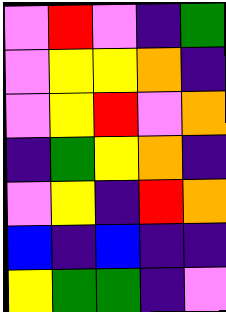[["violet", "red", "violet", "indigo", "green"], ["violet", "yellow", "yellow", "orange", "indigo"], ["violet", "yellow", "red", "violet", "orange"], ["indigo", "green", "yellow", "orange", "indigo"], ["violet", "yellow", "indigo", "red", "orange"], ["blue", "indigo", "blue", "indigo", "indigo"], ["yellow", "green", "green", "indigo", "violet"]]